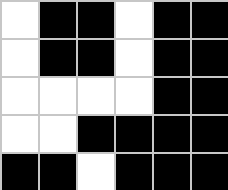[["white", "black", "black", "white", "black", "black"], ["white", "black", "black", "white", "black", "black"], ["white", "white", "white", "white", "black", "black"], ["white", "white", "black", "black", "black", "black"], ["black", "black", "white", "black", "black", "black"]]